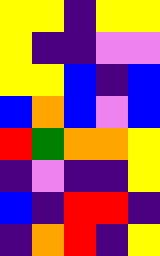[["yellow", "yellow", "indigo", "yellow", "yellow"], ["yellow", "indigo", "indigo", "violet", "violet"], ["yellow", "yellow", "blue", "indigo", "blue"], ["blue", "orange", "blue", "violet", "blue"], ["red", "green", "orange", "orange", "yellow"], ["indigo", "violet", "indigo", "indigo", "yellow"], ["blue", "indigo", "red", "red", "indigo"], ["indigo", "orange", "red", "indigo", "yellow"]]